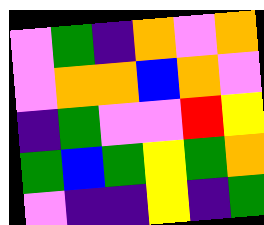[["violet", "green", "indigo", "orange", "violet", "orange"], ["violet", "orange", "orange", "blue", "orange", "violet"], ["indigo", "green", "violet", "violet", "red", "yellow"], ["green", "blue", "green", "yellow", "green", "orange"], ["violet", "indigo", "indigo", "yellow", "indigo", "green"]]